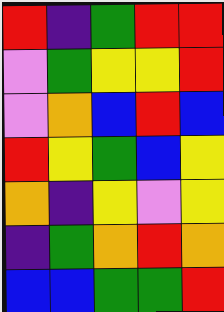[["red", "indigo", "green", "red", "red"], ["violet", "green", "yellow", "yellow", "red"], ["violet", "orange", "blue", "red", "blue"], ["red", "yellow", "green", "blue", "yellow"], ["orange", "indigo", "yellow", "violet", "yellow"], ["indigo", "green", "orange", "red", "orange"], ["blue", "blue", "green", "green", "red"]]